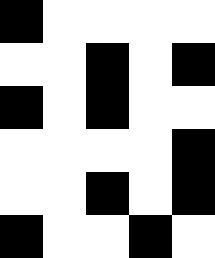[["black", "white", "white", "white", "white"], ["white", "white", "black", "white", "black"], ["black", "white", "black", "white", "white"], ["white", "white", "white", "white", "black"], ["white", "white", "black", "white", "black"], ["black", "white", "white", "black", "white"]]